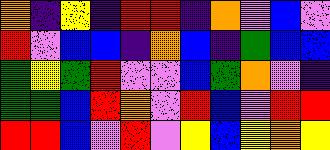[["orange", "indigo", "yellow", "indigo", "red", "red", "indigo", "orange", "violet", "blue", "violet"], ["red", "violet", "blue", "blue", "indigo", "orange", "blue", "indigo", "green", "blue", "blue"], ["green", "yellow", "green", "red", "violet", "violet", "blue", "green", "orange", "violet", "indigo"], ["green", "green", "blue", "red", "orange", "violet", "red", "blue", "violet", "red", "red"], ["red", "red", "blue", "violet", "red", "violet", "yellow", "blue", "yellow", "orange", "yellow"]]